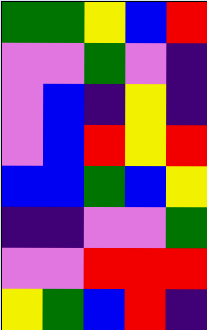[["green", "green", "yellow", "blue", "red"], ["violet", "violet", "green", "violet", "indigo"], ["violet", "blue", "indigo", "yellow", "indigo"], ["violet", "blue", "red", "yellow", "red"], ["blue", "blue", "green", "blue", "yellow"], ["indigo", "indigo", "violet", "violet", "green"], ["violet", "violet", "red", "red", "red"], ["yellow", "green", "blue", "red", "indigo"]]